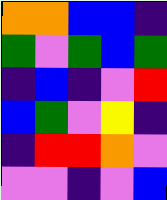[["orange", "orange", "blue", "blue", "indigo"], ["green", "violet", "green", "blue", "green"], ["indigo", "blue", "indigo", "violet", "red"], ["blue", "green", "violet", "yellow", "indigo"], ["indigo", "red", "red", "orange", "violet"], ["violet", "violet", "indigo", "violet", "blue"]]